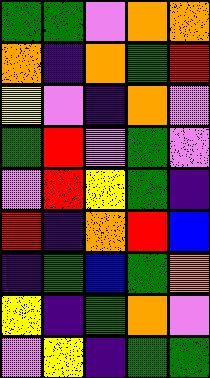[["green", "green", "violet", "orange", "orange"], ["orange", "indigo", "orange", "green", "red"], ["yellow", "violet", "indigo", "orange", "violet"], ["green", "red", "violet", "green", "violet"], ["violet", "red", "yellow", "green", "indigo"], ["red", "indigo", "orange", "red", "blue"], ["indigo", "green", "blue", "green", "orange"], ["yellow", "indigo", "green", "orange", "violet"], ["violet", "yellow", "indigo", "green", "green"]]